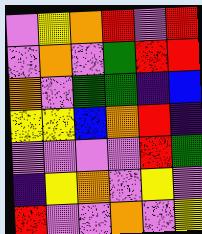[["violet", "yellow", "orange", "red", "violet", "red"], ["violet", "orange", "violet", "green", "red", "red"], ["orange", "violet", "green", "green", "indigo", "blue"], ["yellow", "yellow", "blue", "orange", "red", "indigo"], ["violet", "violet", "violet", "violet", "red", "green"], ["indigo", "yellow", "orange", "violet", "yellow", "violet"], ["red", "violet", "violet", "orange", "violet", "yellow"]]